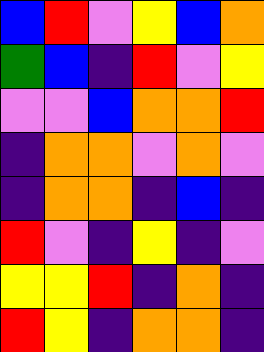[["blue", "red", "violet", "yellow", "blue", "orange"], ["green", "blue", "indigo", "red", "violet", "yellow"], ["violet", "violet", "blue", "orange", "orange", "red"], ["indigo", "orange", "orange", "violet", "orange", "violet"], ["indigo", "orange", "orange", "indigo", "blue", "indigo"], ["red", "violet", "indigo", "yellow", "indigo", "violet"], ["yellow", "yellow", "red", "indigo", "orange", "indigo"], ["red", "yellow", "indigo", "orange", "orange", "indigo"]]